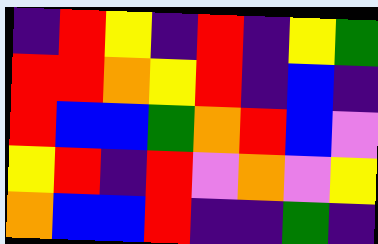[["indigo", "red", "yellow", "indigo", "red", "indigo", "yellow", "green"], ["red", "red", "orange", "yellow", "red", "indigo", "blue", "indigo"], ["red", "blue", "blue", "green", "orange", "red", "blue", "violet"], ["yellow", "red", "indigo", "red", "violet", "orange", "violet", "yellow"], ["orange", "blue", "blue", "red", "indigo", "indigo", "green", "indigo"]]